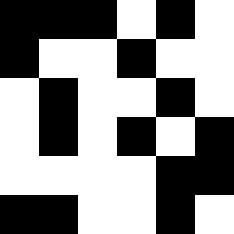[["black", "black", "black", "white", "black", "white"], ["black", "white", "white", "black", "white", "white"], ["white", "black", "white", "white", "black", "white"], ["white", "black", "white", "black", "white", "black"], ["white", "white", "white", "white", "black", "black"], ["black", "black", "white", "white", "black", "white"]]